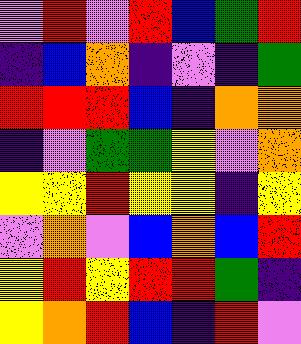[["violet", "red", "violet", "red", "blue", "green", "red"], ["indigo", "blue", "orange", "indigo", "violet", "indigo", "green"], ["red", "red", "red", "blue", "indigo", "orange", "orange"], ["indigo", "violet", "green", "green", "yellow", "violet", "orange"], ["yellow", "yellow", "red", "yellow", "yellow", "indigo", "yellow"], ["violet", "orange", "violet", "blue", "orange", "blue", "red"], ["yellow", "red", "yellow", "red", "red", "green", "indigo"], ["yellow", "orange", "red", "blue", "indigo", "red", "violet"]]